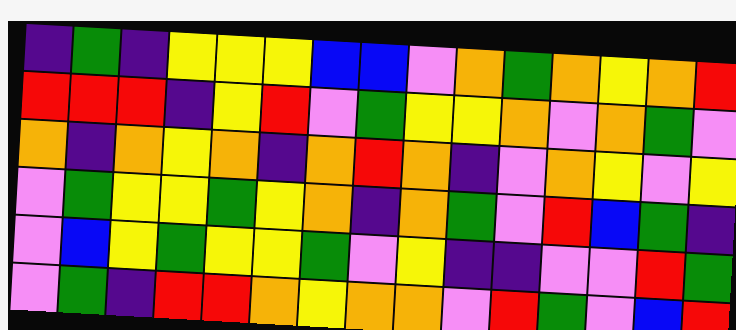[["indigo", "green", "indigo", "yellow", "yellow", "yellow", "blue", "blue", "violet", "orange", "green", "orange", "yellow", "orange", "red"], ["red", "red", "red", "indigo", "yellow", "red", "violet", "green", "yellow", "yellow", "orange", "violet", "orange", "green", "violet"], ["orange", "indigo", "orange", "yellow", "orange", "indigo", "orange", "red", "orange", "indigo", "violet", "orange", "yellow", "violet", "yellow"], ["violet", "green", "yellow", "yellow", "green", "yellow", "orange", "indigo", "orange", "green", "violet", "red", "blue", "green", "indigo"], ["violet", "blue", "yellow", "green", "yellow", "yellow", "green", "violet", "yellow", "indigo", "indigo", "violet", "violet", "red", "green"], ["violet", "green", "indigo", "red", "red", "orange", "yellow", "orange", "orange", "violet", "red", "green", "violet", "blue", "red"]]